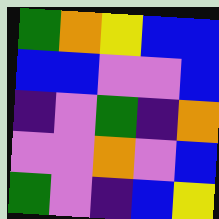[["green", "orange", "yellow", "blue", "blue"], ["blue", "blue", "violet", "violet", "blue"], ["indigo", "violet", "green", "indigo", "orange"], ["violet", "violet", "orange", "violet", "blue"], ["green", "violet", "indigo", "blue", "yellow"]]